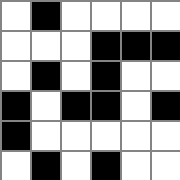[["white", "black", "white", "white", "white", "white"], ["white", "white", "white", "black", "black", "black"], ["white", "black", "white", "black", "white", "white"], ["black", "white", "black", "black", "white", "black"], ["black", "white", "white", "white", "white", "white"], ["white", "black", "white", "black", "white", "white"]]